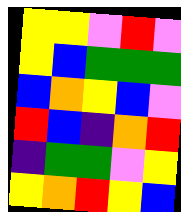[["yellow", "yellow", "violet", "red", "violet"], ["yellow", "blue", "green", "green", "green"], ["blue", "orange", "yellow", "blue", "violet"], ["red", "blue", "indigo", "orange", "red"], ["indigo", "green", "green", "violet", "yellow"], ["yellow", "orange", "red", "yellow", "blue"]]